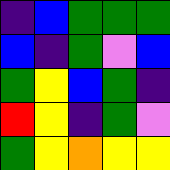[["indigo", "blue", "green", "green", "green"], ["blue", "indigo", "green", "violet", "blue"], ["green", "yellow", "blue", "green", "indigo"], ["red", "yellow", "indigo", "green", "violet"], ["green", "yellow", "orange", "yellow", "yellow"]]